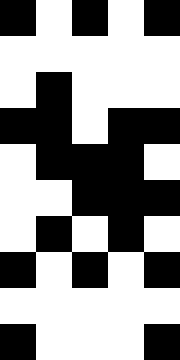[["black", "white", "black", "white", "black"], ["white", "white", "white", "white", "white"], ["white", "black", "white", "white", "white"], ["black", "black", "white", "black", "black"], ["white", "black", "black", "black", "white"], ["white", "white", "black", "black", "black"], ["white", "black", "white", "black", "white"], ["black", "white", "black", "white", "black"], ["white", "white", "white", "white", "white"], ["black", "white", "white", "white", "black"]]